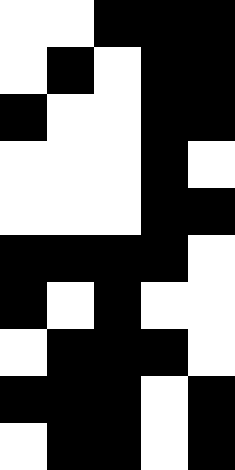[["white", "white", "black", "black", "black"], ["white", "black", "white", "black", "black"], ["black", "white", "white", "black", "black"], ["white", "white", "white", "black", "white"], ["white", "white", "white", "black", "black"], ["black", "black", "black", "black", "white"], ["black", "white", "black", "white", "white"], ["white", "black", "black", "black", "white"], ["black", "black", "black", "white", "black"], ["white", "black", "black", "white", "black"]]